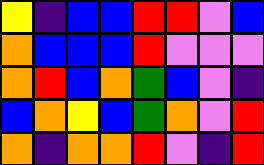[["yellow", "indigo", "blue", "blue", "red", "red", "violet", "blue"], ["orange", "blue", "blue", "blue", "red", "violet", "violet", "violet"], ["orange", "red", "blue", "orange", "green", "blue", "violet", "indigo"], ["blue", "orange", "yellow", "blue", "green", "orange", "violet", "red"], ["orange", "indigo", "orange", "orange", "red", "violet", "indigo", "red"]]